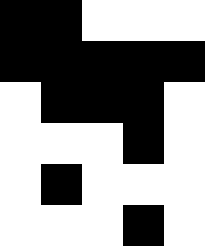[["black", "black", "white", "white", "white"], ["black", "black", "black", "black", "black"], ["white", "black", "black", "black", "white"], ["white", "white", "white", "black", "white"], ["white", "black", "white", "white", "white"], ["white", "white", "white", "black", "white"]]